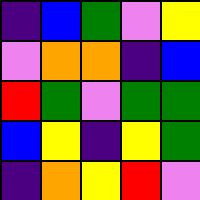[["indigo", "blue", "green", "violet", "yellow"], ["violet", "orange", "orange", "indigo", "blue"], ["red", "green", "violet", "green", "green"], ["blue", "yellow", "indigo", "yellow", "green"], ["indigo", "orange", "yellow", "red", "violet"]]